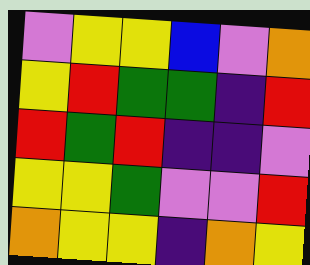[["violet", "yellow", "yellow", "blue", "violet", "orange"], ["yellow", "red", "green", "green", "indigo", "red"], ["red", "green", "red", "indigo", "indigo", "violet"], ["yellow", "yellow", "green", "violet", "violet", "red"], ["orange", "yellow", "yellow", "indigo", "orange", "yellow"]]